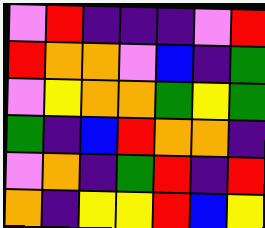[["violet", "red", "indigo", "indigo", "indigo", "violet", "red"], ["red", "orange", "orange", "violet", "blue", "indigo", "green"], ["violet", "yellow", "orange", "orange", "green", "yellow", "green"], ["green", "indigo", "blue", "red", "orange", "orange", "indigo"], ["violet", "orange", "indigo", "green", "red", "indigo", "red"], ["orange", "indigo", "yellow", "yellow", "red", "blue", "yellow"]]